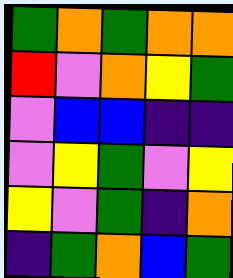[["green", "orange", "green", "orange", "orange"], ["red", "violet", "orange", "yellow", "green"], ["violet", "blue", "blue", "indigo", "indigo"], ["violet", "yellow", "green", "violet", "yellow"], ["yellow", "violet", "green", "indigo", "orange"], ["indigo", "green", "orange", "blue", "green"]]